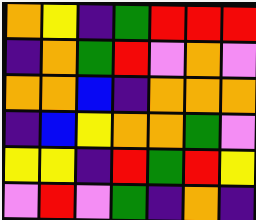[["orange", "yellow", "indigo", "green", "red", "red", "red"], ["indigo", "orange", "green", "red", "violet", "orange", "violet"], ["orange", "orange", "blue", "indigo", "orange", "orange", "orange"], ["indigo", "blue", "yellow", "orange", "orange", "green", "violet"], ["yellow", "yellow", "indigo", "red", "green", "red", "yellow"], ["violet", "red", "violet", "green", "indigo", "orange", "indigo"]]